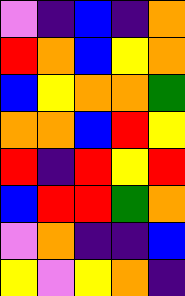[["violet", "indigo", "blue", "indigo", "orange"], ["red", "orange", "blue", "yellow", "orange"], ["blue", "yellow", "orange", "orange", "green"], ["orange", "orange", "blue", "red", "yellow"], ["red", "indigo", "red", "yellow", "red"], ["blue", "red", "red", "green", "orange"], ["violet", "orange", "indigo", "indigo", "blue"], ["yellow", "violet", "yellow", "orange", "indigo"]]